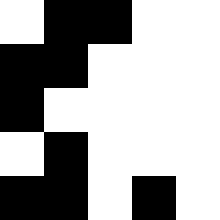[["white", "black", "black", "white", "white"], ["black", "black", "white", "white", "white"], ["black", "white", "white", "white", "white"], ["white", "black", "white", "white", "white"], ["black", "black", "white", "black", "white"]]